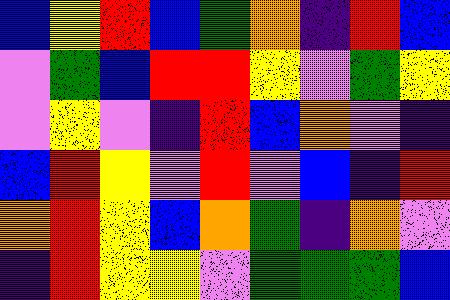[["blue", "yellow", "red", "blue", "green", "orange", "indigo", "red", "blue"], ["violet", "green", "blue", "red", "red", "yellow", "violet", "green", "yellow"], ["violet", "yellow", "violet", "indigo", "red", "blue", "orange", "violet", "indigo"], ["blue", "red", "yellow", "violet", "red", "violet", "blue", "indigo", "red"], ["orange", "red", "yellow", "blue", "orange", "green", "indigo", "orange", "violet"], ["indigo", "red", "yellow", "yellow", "violet", "green", "green", "green", "blue"]]